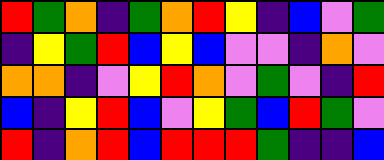[["red", "green", "orange", "indigo", "green", "orange", "red", "yellow", "indigo", "blue", "violet", "green"], ["indigo", "yellow", "green", "red", "blue", "yellow", "blue", "violet", "violet", "indigo", "orange", "violet"], ["orange", "orange", "indigo", "violet", "yellow", "red", "orange", "violet", "green", "violet", "indigo", "red"], ["blue", "indigo", "yellow", "red", "blue", "violet", "yellow", "green", "blue", "red", "green", "violet"], ["red", "indigo", "orange", "red", "blue", "red", "red", "red", "green", "indigo", "indigo", "blue"]]